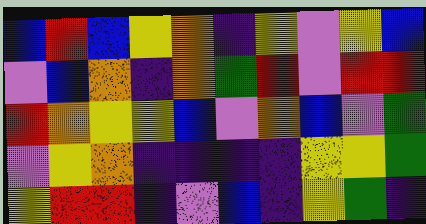[["blue", "red", "blue", "yellow", "orange", "indigo", "yellow", "violet", "yellow", "blue"], ["violet", "blue", "orange", "indigo", "orange", "green", "red", "violet", "red", "red"], ["red", "orange", "yellow", "yellow", "blue", "violet", "orange", "blue", "violet", "green"], ["violet", "yellow", "orange", "indigo", "indigo", "indigo", "indigo", "yellow", "yellow", "green"], ["yellow", "red", "red", "indigo", "violet", "blue", "indigo", "yellow", "green", "indigo"]]